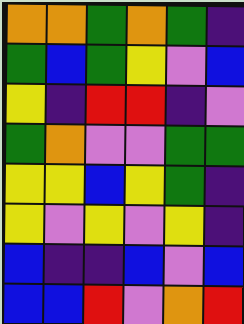[["orange", "orange", "green", "orange", "green", "indigo"], ["green", "blue", "green", "yellow", "violet", "blue"], ["yellow", "indigo", "red", "red", "indigo", "violet"], ["green", "orange", "violet", "violet", "green", "green"], ["yellow", "yellow", "blue", "yellow", "green", "indigo"], ["yellow", "violet", "yellow", "violet", "yellow", "indigo"], ["blue", "indigo", "indigo", "blue", "violet", "blue"], ["blue", "blue", "red", "violet", "orange", "red"]]